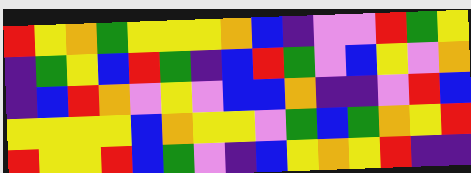[["red", "yellow", "orange", "green", "yellow", "yellow", "yellow", "orange", "blue", "indigo", "violet", "violet", "red", "green", "yellow"], ["indigo", "green", "yellow", "blue", "red", "green", "indigo", "blue", "red", "green", "violet", "blue", "yellow", "violet", "orange"], ["indigo", "blue", "red", "orange", "violet", "yellow", "violet", "blue", "blue", "orange", "indigo", "indigo", "violet", "red", "blue"], ["yellow", "yellow", "yellow", "yellow", "blue", "orange", "yellow", "yellow", "violet", "green", "blue", "green", "orange", "yellow", "red"], ["red", "yellow", "yellow", "red", "blue", "green", "violet", "indigo", "blue", "yellow", "orange", "yellow", "red", "indigo", "indigo"]]